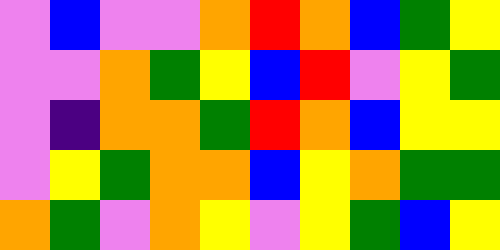[["violet", "blue", "violet", "violet", "orange", "red", "orange", "blue", "green", "yellow"], ["violet", "violet", "orange", "green", "yellow", "blue", "red", "violet", "yellow", "green"], ["violet", "indigo", "orange", "orange", "green", "red", "orange", "blue", "yellow", "yellow"], ["violet", "yellow", "green", "orange", "orange", "blue", "yellow", "orange", "green", "green"], ["orange", "green", "violet", "orange", "yellow", "violet", "yellow", "green", "blue", "yellow"]]